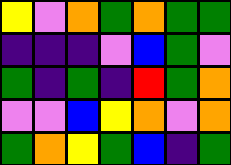[["yellow", "violet", "orange", "green", "orange", "green", "green"], ["indigo", "indigo", "indigo", "violet", "blue", "green", "violet"], ["green", "indigo", "green", "indigo", "red", "green", "orange"], ["violet", "violet", "blue", "yellow", "orange", "violet", "orange"], ["green", "orange", "yellow", "green", "blue", "indigo", "green"]]